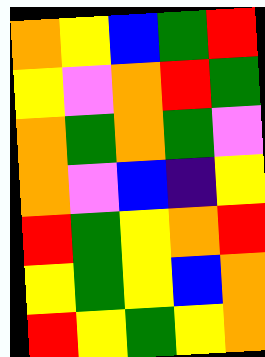[["orange", "yellow", "blue", "green", "red"], ["yellow", "violet", "orange", "red", "green"], ["orange", "green", "orange", "green", "violet"], ["orange", "violet", "blue", "indigo", "yellow"], ["red", "green", "yellow", "orange", "red"], ["yellow", "green", "yellow", "blue", "orange"], ["red", "yellow", "green", "yellow", "orange"]]